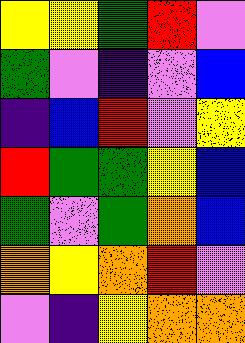[["yellow", "yellow", "green", "red", "violet"], ["green", "violet", "indigo", "violet", "blue"], ["indigo", "blue", "red", "violet", "yellow"], ["red", "green", "green", "yellow", "blue"], ["green", "violet", "green", "orange", "blue"], ["orange", "yellow", "orange", "red", "violet"], ["violet", "indigo", "yellow", "orange", "orange"]]